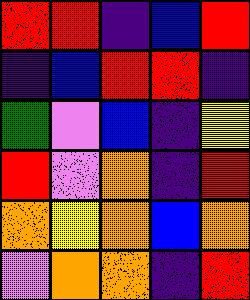[["red", "red", "indigo", "blue", "red"], ["indigo", "blue", "red", "red", "indigo"], ["green", "violet", "blue", "indigo", "yellow"], ["red", "violet", "orange", "indigo", "red"], ["orange", "yellow", "orange", "blue", "orange"], ["violet", "orange", "orange", "indigo", "red"]]